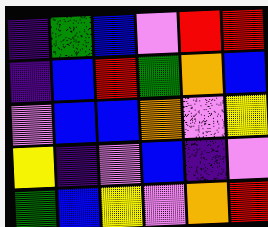[["indigo", "green", "blue", "violet", "red", "red"], ["indigo", "blue", "red", "green", "orange", "blue"], ["violet", "blue", "blue", "orange", "violet", "yellow"], ["yellow", "indigo", "violet", "blue", "indigo", "violet"], ["green", "blue", "yellow", "violet", "orange", "red"]]